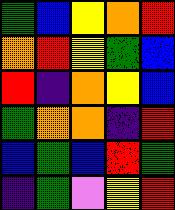[["green", "blue", "yellow", "orange", "red"], ["orange", "red", "yellow", "green", "blue"], ["red", "indigo", "orange", "yellow", "blue"], ["green", "orange", "orange", "indigo", "red"], ["blue", "green", "blue", "red", "green"], ["indigo", "green", "violet", "yellow", "red"]]